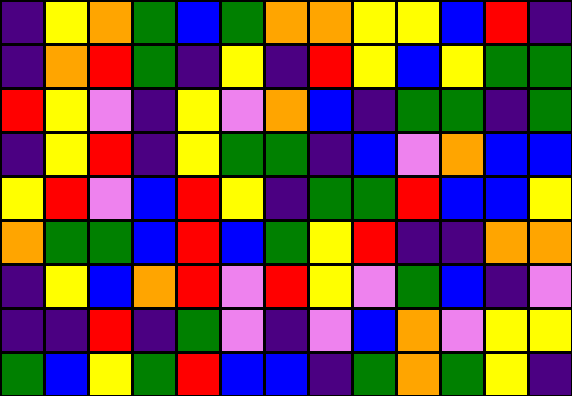[["indigo", "yellow", "orange", "green", "blue", "green", "orange", "orange", "yellow", "yellow", "blue", "red", "indigo"], ["indigo", "orange", "red", "green", "indigo", "yellow", "indigo", "red", "yellow", "blue", "yellow", "green", "green"], ["red", "yellow", "violet", "indigo", "yellow", "violet", "orange", "blue", "indigo", "green", "green", "indigo", "green"], ["indigo", "yellow", "red", "indigo", "yellow", "green", "green", "indigo", "blue", "violet", "orange", "blue", "blue"], ["yellow", "red", "violet", "blue", "red", "yellow", "indigo", "green", "green", "red", "blue", "blue", "yellow"], ["orange", "green", "green", "blue", "red", "blue", "green", "yellow", "red", "indigo", "indigo", "orange", "orange"], ["indigo", "yellow", "blue", "orange", "red", "violet", "red", "yellow", "violet", "green", "blue", "indigo", "violet"], ["indigo", "indigo", "red", "indigo", "green", "violet", "indigo", "violet", "blue", "orange", "violet", "yellow", "yellow"], ["green", "blue", "yellow", "green", "red", "blue", "blue", "indigo", "green", "orange", "green", "yellow", "indigo"]]